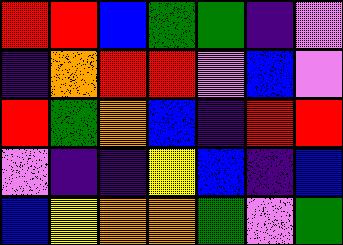[["red", "red", "blue", "green", "green", "indigo", "violet"], ["indigo", "orange", "red", "red", "violet", "blue", "violet"], ["red", "green", "orange", "blue", "indigo", "red", "red"], ["violet", "indigo", "indigo", "yellow", "blue", "indigo", "blue"], ["blue", "yellow", "orange", "orange", "green", "violet", "green"]]